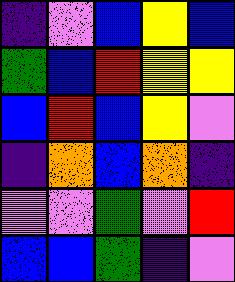[["indigo", "violet", "blue", "yellow", "blue"], ["green", "blue", "red", "yellow", "yellow"], ["blue", "red", "blue", "yellow", "violet"], ["indigo", "orange", "blue", "orange", "indigo"], ["violet", "violet", "green", "violet", "red"], ["blue", "blue", "green", "indigo", "violet"]]